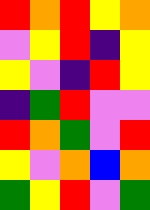[["red", "orange", "red", "yellow", "orange"], ["violet", "yellow", "red", "indigo", "yellow"], ["yellow", "violet", "indigo", "red", "yellow"], ["indigo", "green", "red", "violet", "violet"], ["red", "orange", "green", "violet", "red"], ["yellow", "violet", "orange", "blue", "orange"], ["green", "yellow", "red", "violet", "green"]]